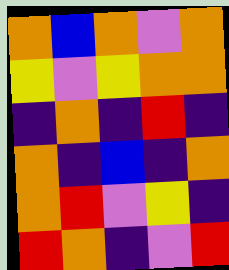[["orange", "blue", "orange", "violet", "orange"], ["yellow", "violet", "yellow", "orange", "orange"], ["indigo", "orange", "indigo", "red", "indigo"], ["orange", "indigo", "blue", "indigo", "orange"], ["orange", "red", "violet", "yellow", "indigo"], ["red", "orange", "indigo", "violet", "red"]]